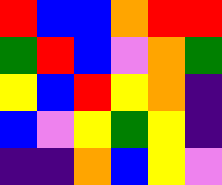[["red", "blue", "blue", "orange", "red", "red"], ["green", "red", "blue", "violet", "orange", "green"], ["yellow", "blue", "red", "yellow", "orange", "indigo"], ["blue", "violet", "yellow", "green", "yellow", "indigo"], ["indigo", "indigo", "orange", "blue", "yellow", "violet"]]